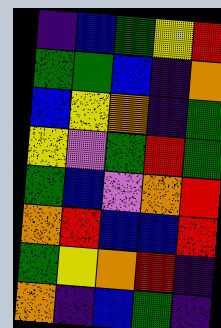[["indigo", "blue", "green", "yellow", "red"], ["green", "green", "blue", "indigo", "orange"], ["blue", "yellow", "orange", "indigo", "green"], ["yellow", "violet", "green", "red", "green"], ["green", "blue", "violet", "orange", "red"], ["orange", "red", "blue", "blue", "red"], ["green", "yellow", "orange", "red", "indigo"], ["orange", "indigo", "blue", "green", "indigo"]]